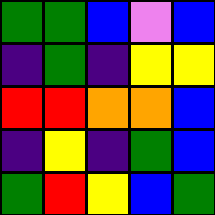[["green", "green", "blue", "violet", "blue"], ["indigo", "green", "indigo", "yellow", "yellow"], ["red", "red", "orange", "orange", "blue"], ["indigo", "yellow", "indigo", "green", "blue"], ["green", "red", "yellow", "blue", "green"]]